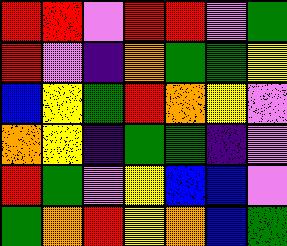[["red", "red", "violet", "red", "red", "violet", "green"], ["red", "violet", "indigo", "orange", "green", "green", "yellow"], ["blue", "yellow", "green", "red", "orange", "yellow", "violet"], ["orange", "yellow", "indigo", "green", "green", "indigo", "violet"], ["red", "green", "violet", "yellow", "blue", "blue", "violet"], ["green", "orange", "red", "yellow", "orange", "blue", "green"]]